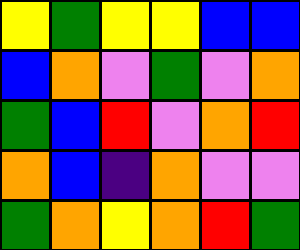[["yellow", "green", "yellow", "yellow", "blue", "blue"], ["blue", "orange", "violet", "green", "violet", "orange"], ["green", "blue", "red", "violet", "orange", "red"], ["orange", "blue", "indigo", "orange", "violet", "violet"], ["green", "orange", "yellow", "orange", "red", "green"]]